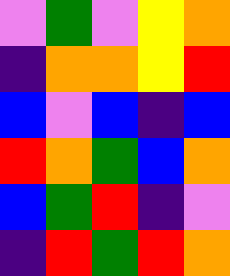[["violet", "green", "violet", "yellow", "orange"], ["indigo", "orange", "orange", "yellow", "red"], ["blue", "violet", "blue", "indigo", "blue"], ["red", "orange", "green", "blue", "orange"], ["blue", "green", "red", "indigo", "violet"], ["indigo", "red", "green", "red", "orange"]]